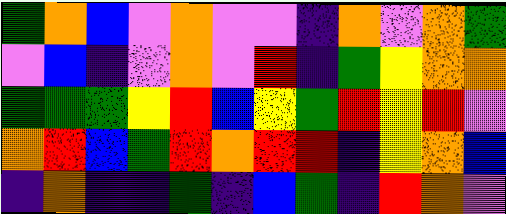[["green", "orange", "blue", "violet", "orange", "violet", "violet", "indigo", "orange", "violet", "orange", "green"], ["violet", "blue", "indigo", "violet", "orange", "violet", "red", "indigo", "green", "yellow", "orange", "orange"], ["green", "green", "green", "yellow", "red", "blue", "yellow", "green", "red", "yellow", "red", "violet"], ["orange", "red", "blue", "green", "red", "orange", "red", "red", "indigo", "yellow", "orange", "blue"], ["indigo", "orange", "indigo", "indigo", "green", "indigo", "blue", "green", "indigo", "red", "orange", "violet"]]